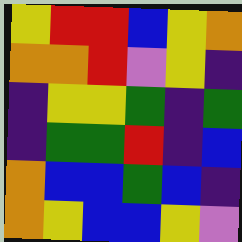[["yellow", "red", "red", "blue", "yellow", "orange"], ["orange", "orange", "red", "violet", "yellow", "indigo"], ["indigo", "yellow", "yellow", "green", "indigo", "green"], ["indigo", "green", "green", "red", "indigo", "blue"], ["orange", "blue", "blue", "green", "blue", "indigo"], ["orange", "yellow", "blue", "blue", "yellow", "violet"]]